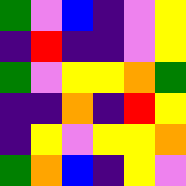[["green", "violet", "blue", "indigo", "violet", "yellow"], ["indigo", "red", "indigo", "indigo", "violet", "yellow"], ["green", "violet", "yellow", "yellow", "orange", "green"], ["indigo", "indigo", "orange", "indigo", "red", "yellow"], ["indigo", "yellow", "violet", "yellow", "yellow", "orange"], ["green", "orange", "blue", "indigo", "yellow", "violet"]]